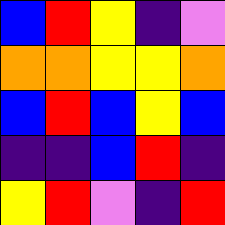[["blue", "red", "yellow", "indigo", "violet"], ["orange", "orange", "yellow", "yellow", "orange"], ["blue", "red", "blue", "yellow", "blue"], ["indigo", "indigo", "blue", "red", "indigo"], ["yellow", "red", "violet", "indigo", "red"]]